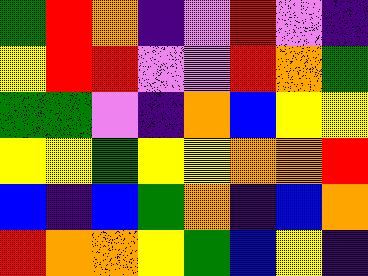[["green", "red", "orange", "indigo", "violet", "red", "violet", "indigo"], ["yellow", "red", "red", "violet", "violet", "red", "orange", "green"], ["green", "green", "violet", "indigo", "orange", "blue", "yellow", "yellow"], ["yellow", "yellow", "green", "yellow", "yellow", "orange", "orange", "red"], ["blue", "indigo", "blue", "green", "orange", "indigo", "blue", "orange"], ["red", "orange", "orange", "yellow", "green", "blue", "yellow", "indigo"]]